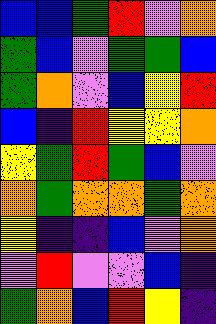[["blue", "blue", "green", "red", "violet", "orange"], ["green", "blue", "violet", "green", "green", "blue"], ["green", "orange", "violet", "blue", "yellow", "red"], ["blue", "indigo", "red", "yellow", "yellow", "orange"], ["yellow", "green", "red", "green", "blue", "violet"], ["orange", "green", "orange", "orange", "green", "orange"], ["yellow", "indigo", "indigo", "blue", "violet", "orange"], ["violet", "red", "violet", "violet", "blue", "indigo"], ["green", "orange", "blue", "red", "yellow", "indigo"]]